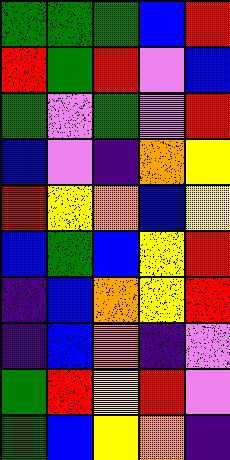[["green", "green", "green", "blue", "red"], ["red", "green", "red", "violet", "blue"], ["green", "violet", "green", "violet", "red"], ["blue", "violet", "indigo", "orange", "yellow"], ["red", "yellow", "orange", "blue", "yellow"], ["blue", "green", "blue", "yellow", "red"], ["indigo", "blue", "orange", "yellow", "red"], ["indigo", "blue", "orange", "indigo", "violet"], ["green", "red", "yellow", "red", "violet"], ["green", "blue", "yellow", "orange", "indigo"]]